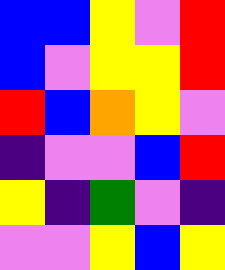[["blue", "blue", "yellow", "violet", "red"], ["blue", "violet", "yellow", "yellow", "red"], ["red", "blue", "orange", "yellow", "violet"], ["indigo", "violet", "violet", "blue", "red"], ["yellow", "indigo", "green", "violet", "indigo"], ["violet", "violet", "yellow", "blue", "yellow"]]